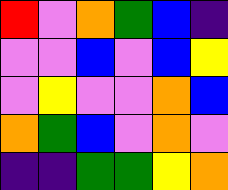[["red", "violet", "orange", "green", "blue", "indigo"], ["violet", "violet", "blue", "violet", "blue", "yellow"], ["violet", "yellow", "violet", "violet", "orange", "blue"], ["orange", "green", "blue", "violet", "orange", "violet"], ["indigo", "indigo", "green", "green", "yellow", "orange"]]